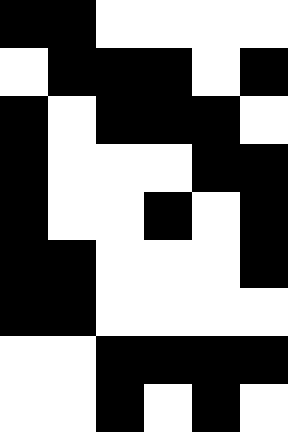[["black", "black", "white", "white", "white", "white"], ["white", "black", "black", "black", "white", "black"], ["black", "white", "black", "black", "black", "white"], ["black", "white", "white", "white", "black", "black"], ["black", "white", "white", "black", "white", "black"], ["black", "black", "white", "white", "white", "black"], ["black", "black", "white", "white", "white", "white"], ["white", "white", "black", "black", "black", "black"], ["white", "white", "black", "white", "black", "white"]]